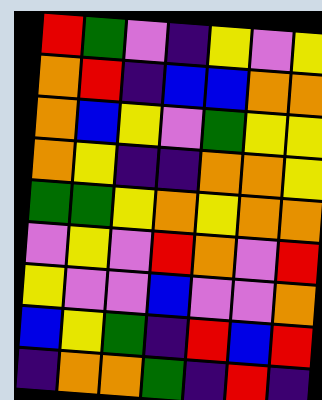[["red", "green", "violet", "indigo", "yellow", "violet", "yellow"], ["orange", "red", "indigo", "blue", "blue", "orange", "orange"], ["orange", "blue", "yellow", "violet", "green", "yellow", "yellow"], ["orange", "yellow", "indigo", "indigo", "orange", "orange", "yellow"], ["green", "green", "yellow", "orange", "yellow", "orange", "orange"], ["violet", "yellow", "violet", "red", "orange", "violet", "red"], ["yellow", "violet", "violet", "blue", "violet", "violet", "orange"], ["blue", "yellow", "green", "indigo", "red", "blue", "red"], ["indigo", "orange", "orange", "green", "indigo", "red", "indigo"]]